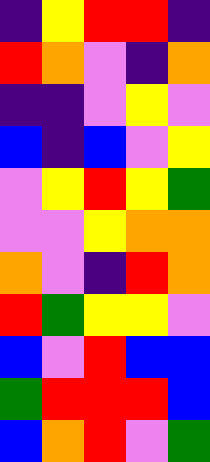[["indigo", "yellow", "red", "red", "indigo"], ["red", "orange", "violet", "indigo", "orange"], ["indigo", "indigo", "violet", "yellow", "violet"], ["blue", "indigo", "blue", "violet", "yellow"], ["violet", "yellow", "red", "yellow", "green"], ["violet", "violet", "yellow", "orange", "orange"], ["orange", "violet", "indigo", "red", "orange"], ["red", "green", "yellow", "yellow", "violet"], ["blue", "violet", "red", "blue", "blue"], ["green", "red", "red", "red", "blue"], ["blue", "orange", "red", "violet", "green"]]